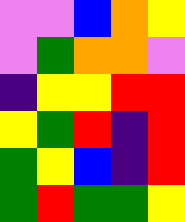[["violet", "violet", "blue", "orange", "yellow"], ["violet", "green", "orange", "orange", "violet"], ["indigo", "yellow", "yellow", "red", "red"], ["yellow", "green", "red", "indigo", "red"], ["green", "yellow", "blue", "indigo", "red"], ["green", "red", "green", "green", "yellow"]]